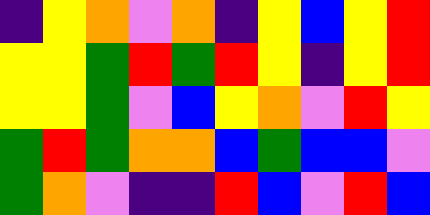[["indigo", "yellow", "orange", "violet", "orange", "indigo", "yellow", "blue", "yellow", "red"], ["yellow", "yellow", "green", "red", "green", "red", "yellow", "indigo", "yellow", "red"], ["yellow", "yellow", "green", "violet", "blue", "yellow", "orange", "violet", "red", "yellow"], ["green", "red", "green", "orange", "orange", "blue", "green", "blue", "blue", "violet"], ["green", "orange", "violet", "indigo", "indigo", "red", "blue", "violet", "red", "blue"]]